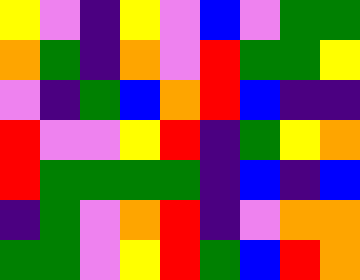[["yellow", "violet", "indigo", "yellow", "violet", "blue", "violet", "green", "green"], ["orange", "green", "indigo", "orange", "violet", "red", "green", "green", "yellow"], ["violet", "indigo", "green", "blue", "orange", "red", "blue", "indigo", "indigo"], ["red", "violet", "violet", "yellow", "red", "indigo", "green", "yellow", "orange"], ["red", "green", "green", "green", "green", "indigo", "blue", "indigo", "blue"], ["indigo", "green", "violet", "orange", "red", "indigo", "violet", "orange", "orange"], ["green", "green", "violet", "yellow", "red", "green", "blue", "red", "orange"]]